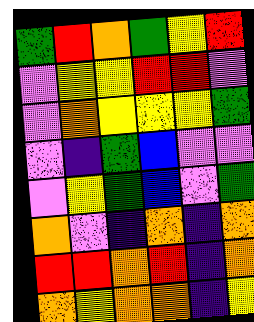[["green", "red", "orange", "green", "yellow", "red"], ["violet", "yellow", "yellow", "red", "red", "violet"], ["violet", "orange", "yellow", "yellow", "yellow", "green"], ["violet", "indigo", "green", "blue", "violet", "violet"], ["violet", "yellow", "green", "blue", "violet", "green"], ["orange", "violet", "indigo", "orange", "indigo", "orange"], ["red", "red", "orange", "red", "indigo", "orange"], ["orange", "yellow", "orange", "orange", "indigo", "yellow"]]